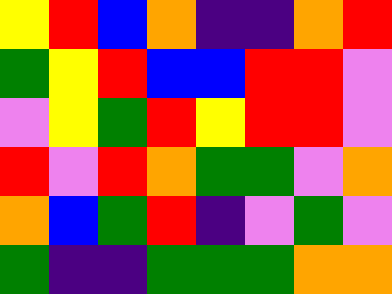[["yellow", "red", "blue", "orange", "indigo", "indigo", "orange", "red"], ["green", "yellow", "red", "blue", "blue", "red", "red", "violet"], ["violet", "yellow", "green", "red", "yellow", "red", "red", "violet"], ["red", "violet", "red", "orange", "green", "green", "violet", "orange"], ["orange", "blue", "green", "red", "indigo", "violet", "green", "violet"], ["green", "indigo", "indigo", "green", "green", "green", "orange", "orange"]]